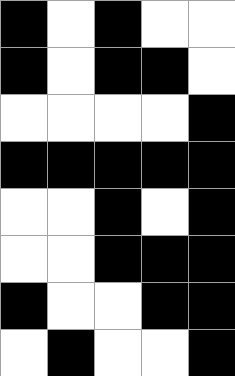[["black", "white", "black", "white", "white"], ["black", "white", "black", "black", "white"], ["white", "white", "white", "white", "black"], ["black", "black", "black", "black", "black"], ["white", "white", "black", "white", "black"], ["white", "white", "black", "black", "black"], ["black", "white", "white", "black", "black"], ["white", "black", "white", "white", "black"]]